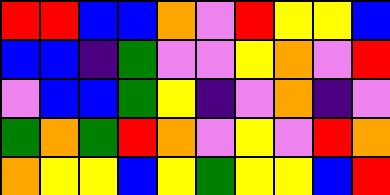[["red", "red", "blue", "blue", "orange", "violet", "red", "yellow", "yellow", "blue"], ["blue", "blue", "indigo", "green", "violet", "violet", "yellow", "orange", "violet", "red"], ["violet", "blue", "blue", "green", "yellow", "indigo", "violet", "orange", "indigo", "violet"], ["green", "orange", "green", "red", "orange", "violet", "yellow", "violet", "red", "orange"], ["orange", "yellow", "yellow", "blue", "yellow", "green", "yellow", "yellow", "blue", "red"]]